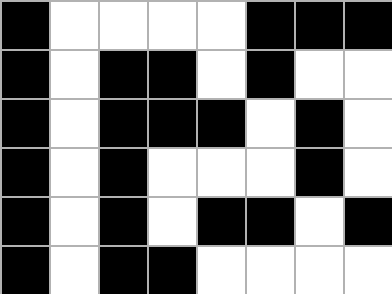[["black", "white", "white", "white", "white", "black", "black", "black"], ["black", "white", "black", "black", "white", "black", "white", "white"], ["black", "white", "black", "black", "black", "white", "black", "white"], ["black", "white", "black", "white", "white", "white", "black", "white"], ["black", "white", "black", "white", "black", "black", "white", "black"], ["black", "white", "black", "black", "white", "white", "white", "white"]]